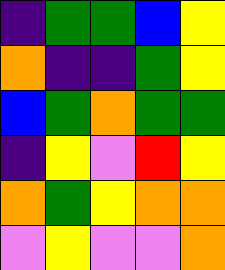[["indigo", "green", "green", "blue", "yellow"], ["orange", "indigo", "indigo", "green", "yellow"], ["blue", "green", "orange", "green", "green"], ["indigo", "yellow", "violet", "red", "yellow"], ["orange", "green", "yellow", "orange", "orange"], ["violet", "yellow", "violet", "violet", "orange"]]